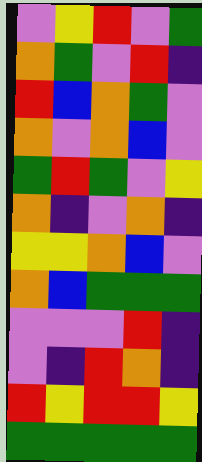[["violet", "yellow", "red", "violet", "green"], ["orange", "green", "violet", "red", "indigo"], ["red", "blue", "orange", "green", "violet"], ["orange", "violet", "orange", "blue", "violet"], ["green", "red", "green", "violet", "yellow"], ["orange", "indigo", "violet", "orange", "indigo"], ["yellow", "yellow", "orange", "blue", "violet"], ["orange", "blue", "green", "green", "green"], ["violet", "violet", "violet", "red", "indigo"], ["violet", "indigo", "red", "orange", "indigo"], ["red", "yellow", "red", "red", "yellow"], ["green", "green", "green", "green", "green"]]